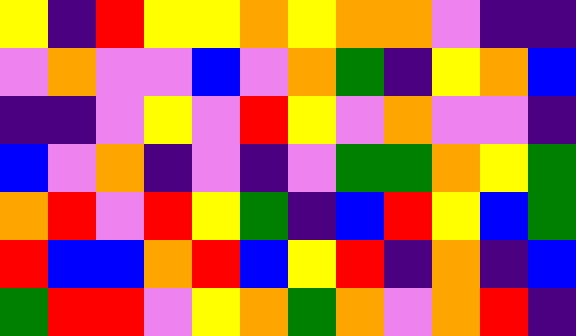[["yellow", "indigo", "red", "yellow", "yellow", "orange", "yellow", "orange", "orange", "violet", "indigo", "indigo"], ["violet", "orange", "violet", "violet", "blue", "violet", "orange", "green", "indigo", "yellow", "orange", "blue"], ["indigo", "indigo", "violet", "yellow", "violet", "red", "yellow", "violet", "orange", "violet", "violet", "indigo"], ["blue", "violet", "orange", "indigo", "violet", "indigo", "violet", "green", "green", "orange", "yellow", "green"], ["orange", "red", "violet", "red", "yellow", "green", "indigo", "blue", "red", "yellow", "blue", "green"], ["red", "blue", "blue", "orange", "red", "blue", "yellow", "red", "indigo", "orange", "indigo", "blue"], ["green", "red", "red", "violet", "yellow", "orange", "green", "orange", "violet", "orange", "red", "indigo"]]